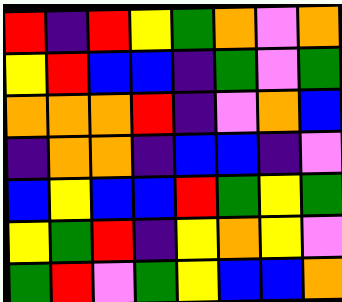[["red", "indigo", "red", "yellow", "green", "orange", "violet", "orange"], ["yellow", "red", "blue", "blue", "indigo", "green", "violet", "green"], ["orange", "orange", "orange", "red", "indigo", "violet", "orange", "blue"], ["indigo", "orange", "orange", "indigo", "blue", "blue", "indigo", "violet"], ["blue", "yellow", "blue", "blue", "red", "green", "yellow", "green"], ["yellow", "green", "red", "indigo", "yellow", "orange", "yellow", "violet"], ["green", "red", "violet", "green", "yellow", "blue", "blue", "orange"]]